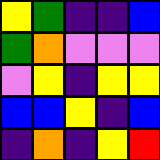[["yellow", "green", "indigo", "indigo", "blue"], ["green", "orange", "violet", "violet", "violet"], ["violet", "yellow", "indigo", "yellow", "yellow"], ["blue", "blue", "yellow", "indigo", "blue"], ["indigo", "orange", "indigo", "yellow", "red"]]